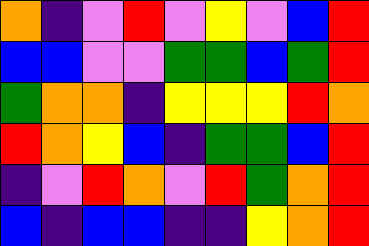[["orange", "indigo", "violet", "red", "violet", "yellow", "violet", "blue", "red"], ["blue", "blue", "violet", "violet", "green", "green", "blue", "green", "red"], ["green", "orange", "orange", "indigo", "yellow", "yellow", "yellow", "red", "orange"], ["red", "orange", "yellow", "blue", "indigo", "green", "green", "blue", "red"], ["indigo", "violet", "red", "orange", "violet", "red", "green", "orange", "red"], ["blue", "indigo", "blue", "blue", "indigo", "indigo", "yellow", "orange", "red"]]